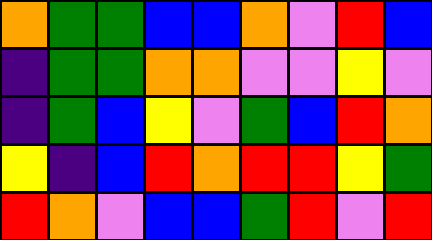[["orange", "green", "green", "blue", "blue", "orange", "violet", "red", "blue"], ["indigo", "green", "green", "orange", "orange", "violet", "violet", "yellow", "violet"], ["indigo", "green", "blue", "yellow", "violet", "green", "blue", "red", "orange"], ["yellow", "indigo", "blue", "red", "orange", "red", "red", "yellow", "green"], ["red", "orange", "violet", "blue", "blue", "green", "red", "violet", "red"]]